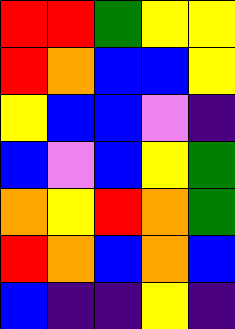[["red", "red", "green", "yellow", "yellow"], ["red", "orange", "blue", "blue", "yellow"], ["yellow", "blue", "blue", "violet", "indigo"], ["blue", "violet", "blue", "yellow", "green"], ["orange", "yellow", "red", "orange", "green"], ["red", "orange", "blue", "orange", "blue"], ["blue", "indigo", "indigo", "yellow", "indigo"]]